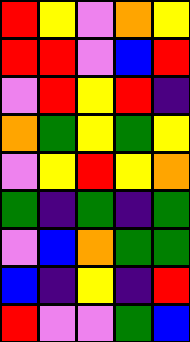[["red", "yellow", "violet", "orange", "yellow"], ["red", "red", "violet", "blue", "red"], ["violet", "red", "yellow", "red", "indigo"], ["orange", "green", "yellow", "green", "yellow"], ["violet", "yellow", "red", "yellow", "orange"], ["green", "indigo", "green", "indigo", "green"], ["violet", "blue", "orange", "green", "green"], ["blue", "indigo", "yellow", "indigo", "red"], ["red", "violet", "violet", "green", "blue"]]